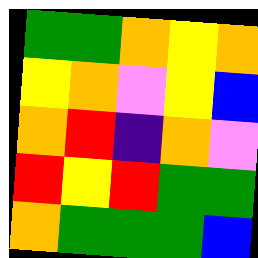[["green", "green", "orange", "yellow", "orange"], ["yellow", "orange", "violet", "yellow", "blue"], ["orange", "red", "indigo", "orange", "violet"], ["red", "yellow", "red", "green", "green"], ["orange", "green", "green", "green", "blue"]]